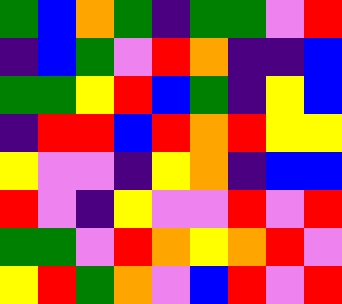[["green", "blue", "orange", "green", "indigo", "green", "green", "violet", "red"], ["indigo", "blue", "green", "violet", "red", "orange", "indigo", "indigo", "blue"], ["green", "green", "yellow", "red", "blue", "green", "indigo", "yellow", "blue"], ["indigo", "red", "red", "blue", "red", "orange", "red", "yellow", "yellow"], ["yellow", "violet", "violet", "indigo", "yellow", "orange", "indigo", "blue", "blue"], ["red", "violet", "indigo", "yellow", "violet", "violet", "red", "violet", "red"], ["green", "green", "violet", "red", "orange", "yellow", "orange", "red", "violet"], ["yellow", "red", "green", "orange", "violet", "blue", "red", "violet", "red"]]